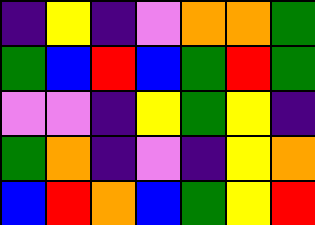[["indigo", "yellow", "indigo", "violet", "orange", "orange", "green"], ["green", "blue", "red", "blue", "green", "red", "green"], ["violet", "violet", "indigo", "yellow", "green", "yellow", "indigo"], ["green", "orange", "indigo", "violet", "indigo", "yellow", "orange"], ["blue", "red", "orange", "blue", "green", "yellow", "red"]]